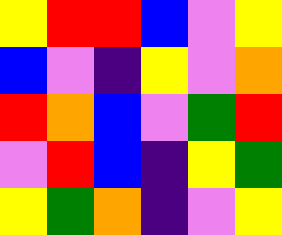[["yellow", "red", "red", "blue", "violet", "yellow"], ["blue", "violet", "indigo", "yellow", "violet", "orange"], ["red", "orange", "blue", "violet", "green", "red"], ["violet", "red", "blue", "indigo", "yellow", "green"], ["yellow", "green", "orange", "indigo", "violet", "yellow"]]